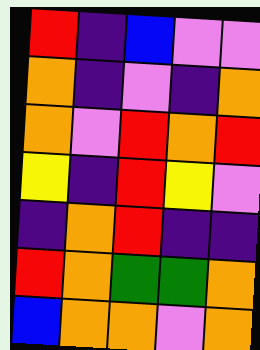[["red", "indigo", "blue", "violet", "violet"], ["orange", "indigo", "violet", "indigo", "orange"], ["orange", "violet", "red", "orange", "red"], ["yellow", "indigo", "red", "yellow", "violet"], ["indigo", "orange", "red", "indigo", "indigo"], ["red", "orange", "green", "green", "orange"], ["blue", "orange", "orange", "violet", "orange"]]